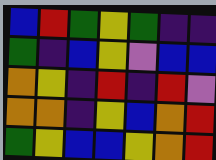[["blue", "red", "green", "yellow", "green", "indigo", "indigo"], ["green", "indigo", "blue", "yellow", "violet", "blue", "blue"], ["orange", "yellow", "indigo", "red", "indigo", "red", "violet"], ["orange", "orange", "indigo", "yellow", "blue", "orange", "red"], ["green", "yellow", "blue", "blue", "yellow", "orange", "red"]]